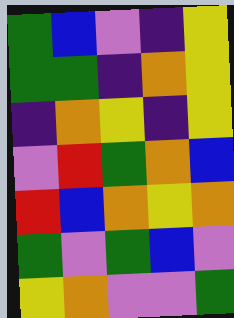[["green", "blue", "violet", "indigo", "yellow"], ["green", "green", "indigo", "orange", "yellow"], ["indigo", "orange", "yellow", "indigo", "yellow"], ["violet", "red", "green", "orange", "blue"], ["red", "blue", "orange", "yellow", "orange"], ["green", "violet", "green", "blue", "violet"], ["yellow", "orange", "violet", "violet", "green"]]